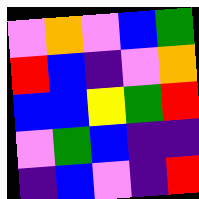[["violet", "orange", "violet", "blue", "green"], ["red", "blue", "indigo", "violet", "orange"], ["blue", "blue", "yellow", "green", "red"], ["violet", "green", "blue", "indigo", "indigo"], ["indigo", "blue", "violet", "indigo", "red"]]